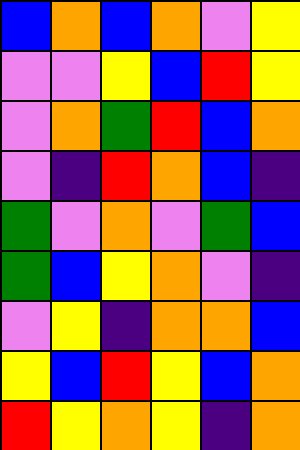[["blue", "orange", "blue", "orange", "violet", "yellow"], ["violet", "violet", "yellow", "blue", "red", "yellow"], ["violet", "orange", "green", "red", "blue", "orange"], ["violet", "indigo", "red", "orange", "blue", "indigo"], ["green", "violet", "orange", "violet", "green", "blue"], ["green", "blue", "yellow", "orange", "violet", "indigo"], ["violet", "yellow", "indigo", "orange", "orange", "blue"], ["yellow", "blue", "red", "yellow", "blue", "orange"], ["red", "yellow", "orange", "yellow", "indigo", "orange"]]